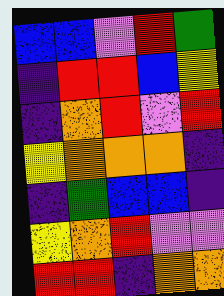[["blue", "blue", "violet", "red", "green"], ["indigo", "red", "red", "blue", "yellow"], ["indigo", "orange", "red", "violet", "red"], ["yellow", "orange", "orange", "orange", "indigo"], ["indigo", "green", "blue", "blue", "indigo"], ["yellow", "orange", "red", "violet", "violet"], ["red", "red", "indigo", "orange", "orange"]]